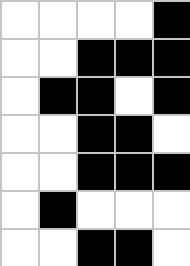[["white", "white", "white", "white", "black"], ["white", "white", "black", "black", "black"], ["white", "black", "black", "white", "black"], ["white", "white", "black", "black", "white"], ["white", "white", "black", "black", "black"], ["white", "black", "white", "white", "white"], ["white", "white", "black", "black", "white"]]